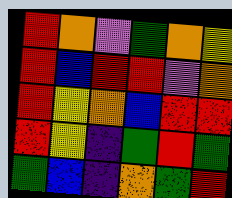[["red", "orange", "violet", "green", "orange", "yellow"], ["red", "blue", "red", "red", "violet", "orange"], ["red", "yellow", "orange", "blue", "red", "red"], ["red", "yellow", "indigo", "green", "red", "green"], ["green", "blue", "indigo", "orange", "green", "red"]]